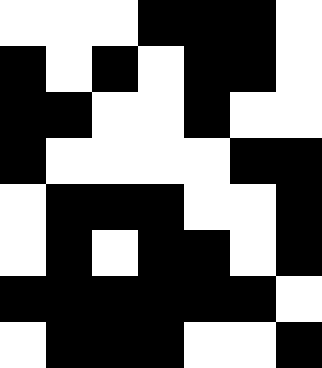[["white", "white", "white", "black", "black", "black", "white"], ["black", "white", "black", "white", "black", "black", "white"], ["black", "black", "white", "white", "black", "white", "white"], ["black", "white", "white", "white", "white", "black", "black"], ["white", "black", "black", "black", "white", "white", "black"], ["white", "black", "white", "black", "black", "white", "black"], ["black", "black", "black", "black", "black", "black", "white"], ["white", "black", "black", "black", "white", "white", "black"]]